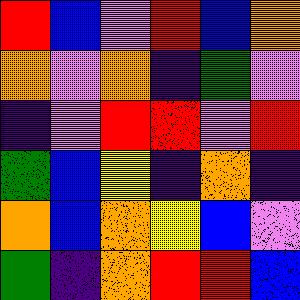[["red", "blue", "violet", "red", "blue", "orange"], ["orange", "violet", "orange", "indigo", "green", "violet"], ["indigo", "violet", "red", "red", "violet", "red"], ["green", "blue", "yellow", "indigo", "orange", "indigo"], ["orange", "blue", "orange", "yellow", "blue", "violet"], ["green", "indigo", "orange", "red", "red", "blue"]]